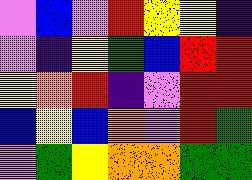[["violet", "blue", "violet", "red", "yellow", "yellow", "indigo"], ["violet", "indigo", "yellow", "green", "blue", "red", "red"], ["yellow", "orange", "red", "indigo", "violet", "red", "red"], ["blue", "yellow", "blue", "orange", "violet", "red", "green"], ["violet", "green", "yellow", "orange", "orange", "green", "green"]]